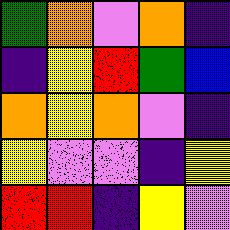[["green", "orange", "violet", "orange", "indigo"], ["indigo", "yellow", "red", "green", "blue"], ["orange", "yellow", "orange", "violet", "indigo"], ["yellow", "violet", "violet", "indigo", "yellow"], ["red", "red", "indigo", "yellow", "violet"]]